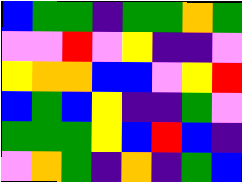[["blue", "green", "green", "indigo", "green", "green", "orange", "green"], ["violet", "violet", "red", "violet", "yellow", "indigo", "indigo", "violet"], ["yellow", "orange", "orange", "blue", "blue", "violet", "yellow", "red"], ["blue", "green", "blue", "yellow", "indigo", "indigo", "green", "violet"], ["green", "green", "green", "yellow", "blue", "red", "blue", "indigo"], ["violet", "orange", "green", "indigo", "orange", "indigo", "green", "blue"]]